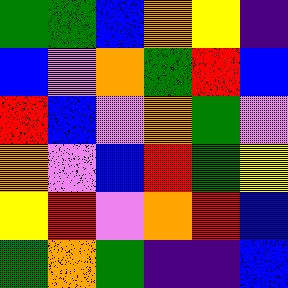[["green", "green", "blue", "orange", "yellow", "indigo"], ["blue", "violet", "orange", "green", "red", "blue"], ["red", "blue", "violet", "orange", "green", "violet"], ["orange", "violet", "blue", "red", "green", "yellow"], ["yellow", "red", "violet", "orange", "red", "blue"], ["green", "orange", "green", "indigo", "indigo", "blue"]]